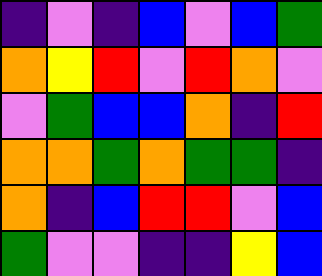[["indigo", "violet", "indigo", "blue", "violet", "blue", "green"], ["orange", "yellow", "red", "violet", "red", "orange", "violet"], ["violet", "green", "blue", "blue", "orange", "indigo", "red"], ["orange", "orange", "green", "orange", "green", "green", "indigo"], ["orange", "indigo", "blue", "red", "red", "violet", "blue"], ["green", "violet", "violet", "indigo", "indigo", "yellow", "blue"]]